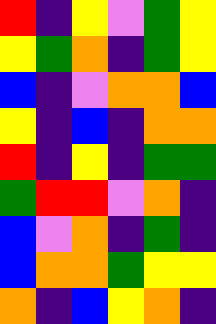[["red", "indigo", "yellow", "violet", "green", "yellow"], ["yellow", "green", "orange", "indigo", "green", "yellow"], ["blue", "indigo", "violet", "orange", "orange", "blue"], ["yellow", "indigo", "blue", "indigo", "orange", "orange"], ["red", "indigo", "yellow", "indigo", "green", "green"], ["green", "red", "red", "violet", "orange", "indigo"], ["blue", "violet", "orange", "indigo", "green", "indigo"], ["blue", "orange", "orange", "green", "yellow", "yellow"], ["orange", "indigo", "blue", "yellow", "orange", "indigo"]]